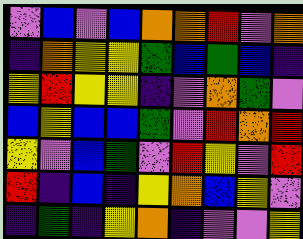[["violet", "blue", "violet", "blue", "orange", "orange", "red", "violet", "orange"], ["indigo", "orange", "yellow", "yellow", "green", "blue", "green", "blue", "indigo"], ["yellow", "red", "yellow", "yellow", "indigo", "violet", "orange", "green", "violet"], ["blue", "yellow", "blue", "blue", "green", "violet", "red", "orange", "red"], ["yellow", "violet", "blue", "green", "violet", "red", "yellow", "violet", "red"], ["red", "indigo", "blue", "indigo", "yellow", "orange", "blue", "yellow", "violet"], ["indigo", "green", "indigo", "yellow", "orange", "indigo", "violet", "violet", "yellow"]]